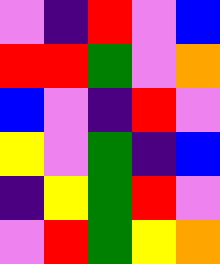[["violet", "indigo", "red", "violet", "blue"], ["red", "red", "green", "violet", "orange"], ["blue", "violet", "indigo", "red", "violet"], ["yellow", "violet", "green", "indigo", "blue"], ["indigo", "yellow", "green", "red", "violet"], ["violet", "red", "green", "yellow", "orange"]]